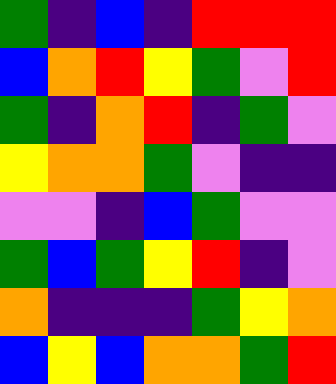[["green", "indigo", "blue", "indigo", "red", "red", "red"], ["blue", "orange", "red", "yellow", "green", "violet", "red"], ["green", "indigo", "orange", "red", "indigo", "green", "violet"], ["yellow", "orange", "orange", "green", "violet", "indigo", "indigo"], ["violet", "violet", "indigo", "blue", "green", "violet", "violet"], ["green", "blue", "green", "yellow", "red", "indigo", "violet"], ["orange", "indigo", "indigo", "indigo", "green", "yellow", "orange"], ["blue", "yellow", "blue", "orange", "orange", "green", "red"]]